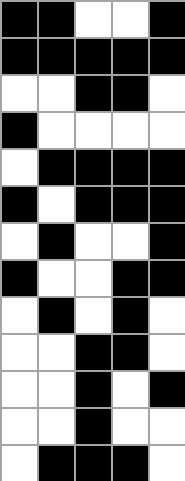[["black", "black", "white", "white", "black"], ["black", "black", "black", "black", "black"], ["white", "white", "black", "black", "white"], ["black", "white", "white", "white", "white"], ["white", "black", "black", "black", "black"], ["black", "white", "black", "black", "black"], ["white", "black", "white", "white", "black"], ["black", "white", "white", "black", "black"], ["white", "black", "white", "black", "white"], ["white", "white", "black", "black", "white"], ["white", "white", "black", "white", "black"], ["white", "white", "black", "white", "white"], ["white", "black", "black", "black", "white"]]